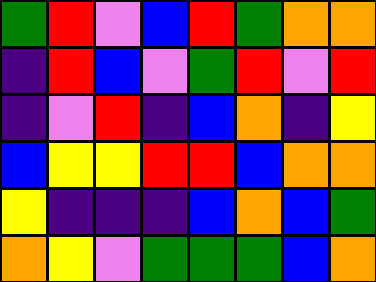[["green", "red", "violet", "blue", "red", "green", "orange", "orange"], ["indigo", "red", "blue", "violet", "green", "red", "violet", "red"], ["indigo", "violet", "red", "indigo", "blue", "orange", "indigo", "yellow"], ["blue", "yellow", "yellow", "red", "red", "blue", "orange", "orange"], ["yellow", "indigo", "indigo", "indigo", "blue", "orange", "blue", "green"], ["orange", "yellow", "violet", "green", "green", "green", "blue", "orange"]]